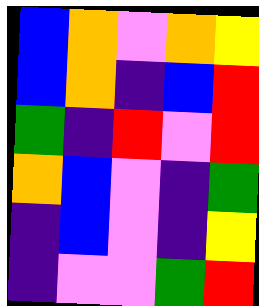[["blue", "orange", "violet", "orange", "yellow"], ["blue", "orange", "indigo", "blue", "red"], ["green", "indigo", "red", "violet", "red"], ["orange", "blue", "violet", "indigo", "green"], ["indigo", "blue", "violet", "indigo", "yellow"], ["indigo", "violet", "violet", "green", "red"]]